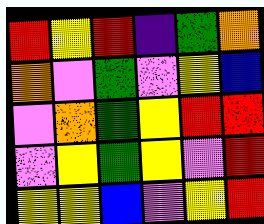[["red", "yellow", "red", "indigo", "green", "orange"], ["orange", "violet", "green", "violet", "yellow", "blue"], ["violet", "orange", "green", "yellow", "red", "red"], ["violet", "yellow", "green", "yellow", "violet", "red"], ["yellow", "yellow", "blue", "violet", "yellow", "red"]]